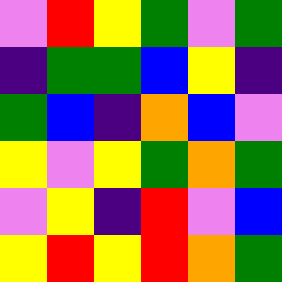[["violet", "red", "yellow", "green", "violet", "green"], ["indigo", "green", "green", "blue", "yellow", "indigo"], ["green", "blue", "indigo", "orange", "blue", "violet"], ["yellow", "violet", "yellow", "green", "orange", "green"], ["violet", "yellow", "indigo", "red", "violet", "blue"], ["yellow", "red", "yellow", "red", "orange", "green"]]